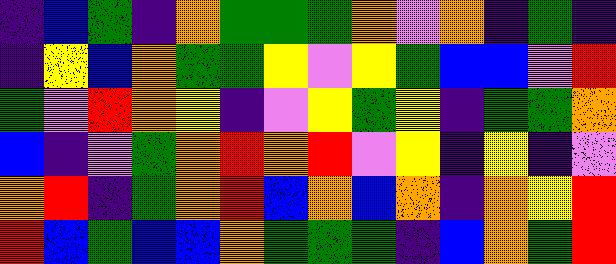[["indigo", "blue", "green", "indigo", "orange", "green", "green", "green", "orange", "violet", "orange", "indigo", "green", "indigo"], ["indigo", "yellow", "blue", "orange", "green", "green", "yellow", "violet", "yellow", "green", "blue", "blue", "violet", "red"], ["green", "violet", "red", "orange", "yellow", "indigo", "violet", "yellow", "green", "yellow", "indigo", "green", "green", "orange"], ["blue", "indigo", "violet", "green", "orange", "red", "orange", "red", "violet", "yellow", "indigo", "yellow", "indigo", "violet"], ["orange", "red", "indigo", "green", "orange", "red", "blue", "orange", "blue", "orange", "indigo", "orange", "yellow", "red"], ["red", "blue", "green", "blue", "blue", "orange", "green", "green", "green", "indigo", "blue", "orange", "green", "red"]]